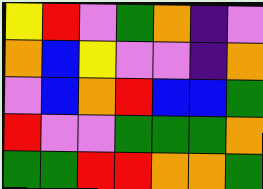[["yellow", "red", "violet", "green", "orange", "indigo", "violet"], ["orange", "blue", "yellow", "violet", "violet", "indigo", "orange"], ["violet", "blue", "orange", "red", "blue", "blue", "green"], ["red", "violet", "violet", "green", "green", "green", "orange"], ["green", "green", "red", "red", "orange", "orange", "green"]]